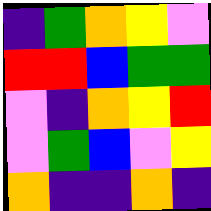[["indigo", "green", "orange", "yellow", "violet"], ["red", "red", "blue", "green", "green"], ["violet", "indigo", "orange", "yellow", "red"], ["violet", "green", "blue", "violet", "yellow"], ["orange", "indigo", "indigo", "orange", "indigo"]]